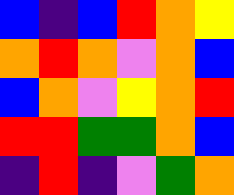[["blue", "indigo", "blue", "red", "orange", "yellow"], ["orange", "red", "orange", "violet", "orange", "blue"], ["blue", "orange", "violet", "yellow", "orange", "red"], ["red", "red", "green", "green", "orange", "blue"], ["indigo", "red", "indigo", "violet", "green", "orange"]]